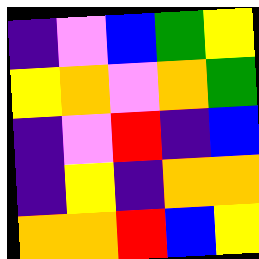[["indigo", "violet", "blue", "green", "yellow"], ["yellow", "orange", "violet", "orange", "green"], ["indigo", "violet", "red", "indigo", "blue"], ["indigo", "yellow", "indigo", "orange", "orange"], ["orange", "orange", "red", "blue", "yellow"]]